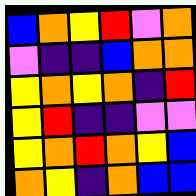[["blue", "orange", "yellow", "red", "violet", "orange"], ["violet", "indigo", "indigo", "blue", "orange", "orange"], ["yellow", "orange", "yellow", "orange", "indigo", "red"], ["yellow", "red", "indigo", "indigo", "violet", "violet"], ["yellow", "orange", "red", "orange", "yellow", "blue"], ["orange", "yellow", "indigo", "orange", "blue", "blue"]]